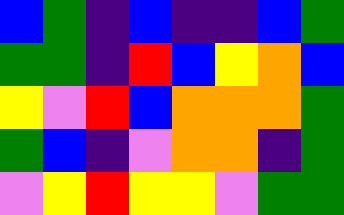[["blue", "green", "indigo", "blue", "indigo", "indigo", "blue", "green"], ["green", "green", "indigo", "red", "blue", "yellow", "orange", "blue"], ["yellow", "violet", "red", "blue", "orange", "orange", "orange", "green"], ["green", "blue", "indigo", "violet", "orange", "orange", "indigo", "green"], ["violet", "yellow", "red", "yellow", "yellow", "violet", "green", "green"]]